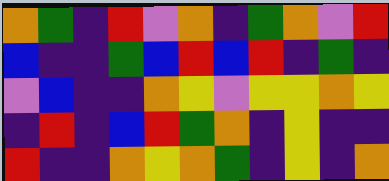[["orange", "green", "indigo", "red", "violet", "orange", "indigo", "green", "orange", "violet", "red"], ["blue", "indigo", "indigo", "green", "blue", "red", "blue", "red", "indigo", "green", "indigo"], ["violet", "blue", "indigo", "indigo", "orange", "yellow", "violet", "yellow", "yellow", "orange", "yellow"], ["indigo", "red", "indigo", "blue", "red", "green", "orange", "indigo", "yellow", "indigo", "indigo"], ["red", "indigo", "indigo", "orange", "yellow", "orange", "green", "indigo", "yellow", "indigo", "orange"]]